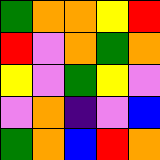[["green", "orange", "orange", "yellow", "red"], ["red", "violet", "orange", "green", "orange"], ["yellow", "violet", "green", "yellow", "violet"], ["violet", "orange", "indigo", "violet", "blue"], ["green", "orange", "blue", "red", "orange"]]